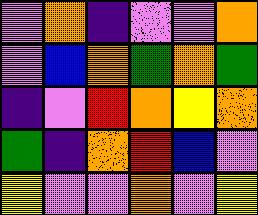[["violet", "orange", "indigo", "violet", "violet", "orange"], ["violet", "blue", "orange", "green", "orange", "green"], ["indigo", "violet", "red", "orange", "yellow", "orange"], ["green", "indigo", "orange", "red", "blue", "violet"], ["yellow", "violet", "violet", "orange", "violet", "yellow"]]